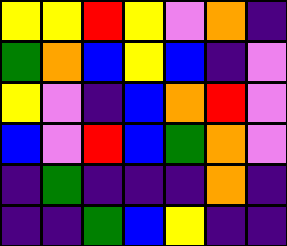[["yellow", "yellow", "red", "yellow", "violet", "orange", "indigo"], ["green", "orange", "blue", "yellow", "blue", "indigo", "violet"], ["yellow", "violet", "indigo", "blue", "orange", "red", "violet"], ["blue", "violet", "red", "blue", "green", "orange", "violet"], ["indigo", "green", "indigo", "indigo", "indigo", "orange", "indigo"], ["indigo", "indigo", "green", "blue", "yellow", "indigo", "indigo"]]